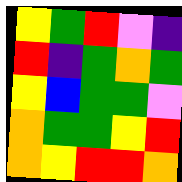[["yellow", "green", "red", "violet", "indigo"], ["red", "indigo", "green", "orange", "green"], ["yellow", "blue", "green", "green", "violet"], ["orange", "green", "green", "yellow", "red"], ["orange", "yellow", "red", "red", "orange"]]